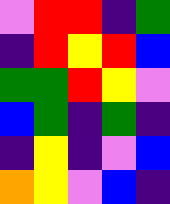[["violet", "red", "red", "indigo", "green"], ["indigo", "red", "yellow", "red", "blue"], ["green", "green", "red", "yellow", "violet"], ["blue", "green", "indigo", "green", "indigo"], ["indigo", "yellow", "indigo", "violet", "blue"], ["orange", "yellow", "violet", "blue", "indigo"]]